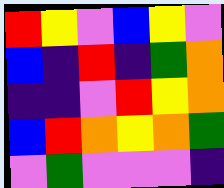[["red", "yellow", "violet", "blue", "yellow", "violet"], ["blue", "indigo", "red", "indigo", "green", "orange"], ["indigo", "indigo", "violet", "red", "yellow", "orange"], ["blue", "red", "orange", "yellow", "orange", "green"], ["violet", "green", "violet", "violet", "violet", "indigo"]]